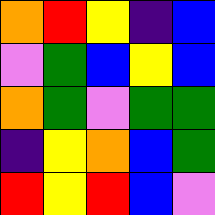[["orange", "red", "yellow", "indigo", "blue"], ["violet", "green", "blue", "yellow", "blue"], ["orange", "green", "violet", "green", "green"], ["indigo", "yellow", "orange", "blue", "green"], ["red", "yellow", "red", "blue", "violet"]]